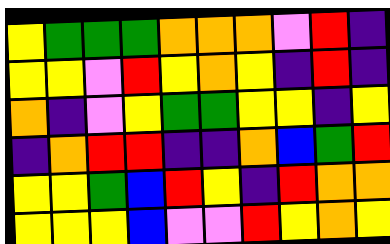[["yellow", "green", "green", "green", "orange", "orange", "orange", "violet", "red", "indigo"], ["yellow", "yellow", "violet", "red", "yellow", "orange", "yellow", "indigo", "red", "indigo"], ["orange", "indigo", "violet", "yellow", "green", "green", "yellow", "yellow", "indigo", "yellow"], ["indigo", "orange", "red", "red", "indigo", "indigo", "orange", "blue", "green", "red"], ["yellow", "yellow", "green", "blue", "red", "yellow", "indigo", "red", "orange", "orange"], ["yellow", "yellow", "yellow", "blue", "violet", "violet", "red", "yellow", "orange", "yellow"]]